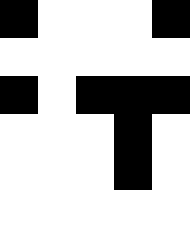[["black", "white", "white", "white", "black"], ["white", "white", "white", "white", "white"], ["black", "white", "black", "black", "black"], ["white", "white", "white", "black", "white"], ["white", "white", "white", "black", "white"], ["white", "white", "white", "white", "white"]]